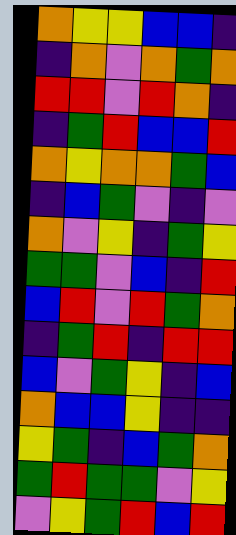[["orange", "yellow", "yellow", "blue", "blue", "indigo"], ["indigo", "orange", "violet", "orange", "green", "orange"], ["red", "red", "violet", "red", "orange", "indigo"], ["indigo", "green", "red", "blue", "blue", "red"], ["orange", "yellow", "orange", "orange", "green", "blue"], ["indigo", "blue", "green", "violet", "indigo", "violet"], ["orange", "violet", "yellow", "indigo", "green", "yellow"], ["green", "green", "violet", "blue", "indigo", "red"], ["blue", "red", "violet", "red", "green", "orange"], ["indigo", "green", "red", "indigo", "red", "red"], ["blue", "violet", "green", "yellow", "indigo", "blue"], ["orange", "blue", "blue", "yellow", "indigo", "indigo"], ["yellow", "green", "indigo", "blue", "green", "orange"], ["green", "red", "green", "green", "violet", "yellow"], ["violet", "yellow", "green", "red", "blue", "red"]]